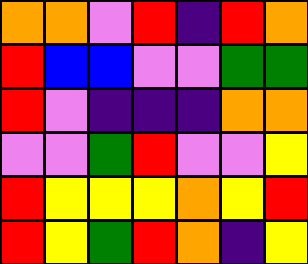[["orange", "orange", "violet", "red", "indigo", "red", "orange"], ["red", "blue", "blue", "violet", "violet", "green", "green"], ["red", "violet", "indigo", "indigo", "indigo", "orange", "orange"], ["violet", "violet", "green", "red", "violet", "violet", "yellow"], ["red", "yellow", "yellow", "yellow", "orange", "yellow", "red"], ["red", "yellow", "green", "red", "orange", "indigo", "yellow"]]